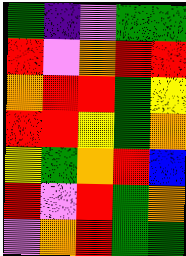[["green", "indigo", "violet", "green", "green"], ["red", "violet", "orange", "red", "red"], ["orange", "red", "red", "green", "yellow"], ["red", "red", "yellow", "green", "orange"], ["yellow", "green", "orange", "red", "blue"], ["red", "violet", "red", "green", "orange"], ["violet", "orange", "red", "green", "green"]]